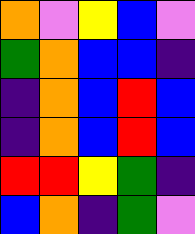[["orange", "violet", "yellow", "blue", "violet"], ["green", "orange", "blue", "blue", "indigo"], ["indigo", "orange", "blue", "red", "blue"], ["indigo", "orange", "blue", "red", "blue"], ["red", "red", "yellow", "green", "indigo"], ["blue", "orange", "indigo", "green", "violet"]]